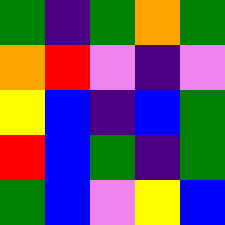[["green", "indigo", "green", "orange", "green"], ["orange", "red", "violet", "indigo", "violet"], ["yellow", "blue", "indigo", "blue", "green"], ["red", "blue", "green", "indigo", "green"], ["green", "blue", "violet", "yellow", "blue"]]